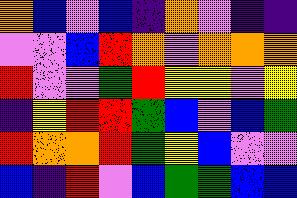[["orange", "blue", "violet", "blue", "indigo", "orange", "violet", "indigo", "indigo"], ["violet", "violet", "blue", "red", "orange", "violet", "orange", "orange", "orange"], ["red", "violet", "violet", "green", "red", "yellow", "yellow", "violet", "yellow"], ["indigo", "yellow", "red", "red", "green", "blue", "violet", "blue", "green"], ["red", "orange", "orange", "red", "green", "yellow", "blue", "violet", "violet"], ["blue", "indigo", "red", "violet", "blue", "green", "green", "blue", "blue"]]